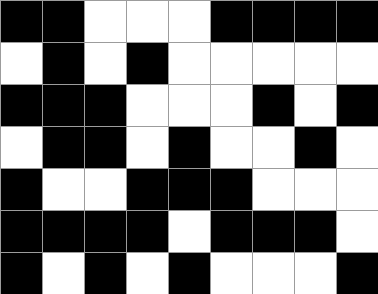[["black", "black", "white", "white", "white", "black", "black", "black", "black"], ["white", "black", "white", "black", "white", "white", "white", "white", "white"], ["black", "black", "black", "white", "white", "white", "black", "white", "black"], ["white", "black", "black", "white", "black", "white", "white", "black", "white"], ["black", "white", "white", "black", "black", "black", "white", "white", "white"], ["black", "black", "black", "black", "white", "black", "black", "black", "white"], ["black", "white", "black", "white", "black", "white", "white", "white", "black"]]